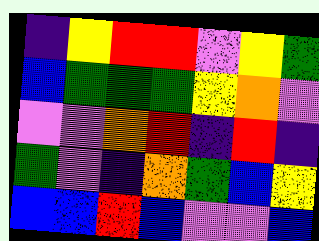[["indigo", "yellow", "red", "red", "violet", "yellow", "green"], ["blue", "green", "green", "green", "yellow", "orange", "violet"], ["violet", "violet", "orange", "red", "indigo", "red", "indigo"], ["green", "violet", "indigo", "orange", "green", "blue", "yellow"], ["blue", "blue", "red", "blue", "violet", "violet", "blue"]]